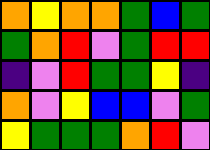[["orange", "yellow", "orange", "orange", "green", "blue", "green"], ["green", "orange", "red", "violet", "green", "red", "red"], ["indigo", "violet", "red", "green", "green", "yellow", "indigo"], ["orange", "violet", "yellow", "blue", "blue", "violet", "green"], ["yellow", "green", "green", "green", "orange", "red", "violet"]]